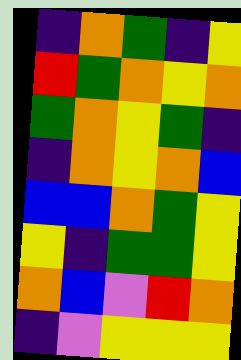[["indigo", "orange", "green", "indigo", "yellow"], ["red", "green", "orange", "yellow", "orange"], ["green", "orange", "yellow", "green", "indigo"], ["indigo", "orange", "yellow", "orange", "blue"], ["blue", "blue", "orange", "green", "yellow"], ["yellow", "indigo", "green", "green", "yellow"], ["orange", "blue", "violet", "red", "orange"], ["indigo", "violet", "yellow", "yellow", "yellow"]]